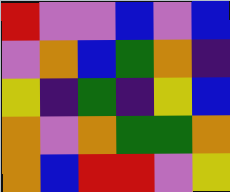[["red", "violet", "violet", "blue", "violet", "blue"], ["violet", "orange", "blue", "green", "orange", "indigo"], ["yellow", "indigo", "green", "indigo", "yellow", "blue"], ["orange", "violet", "orange", "green", "green", "orange"], ["orange", "blue", "red", "red", "violet", "yellow"]]